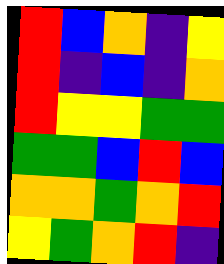[["red", "blue", "orange", "indigo", "yellow"], ["red", "indigo", "blue", "indigo", "orange"], ["red", "yellow", "yellow", "green", "green"], ["green", "green", "blue", "red", "blue"], ["orange", "orange", "green", "orange", "red"], ["yellow", "green", "orange", "red", "indigo"]]